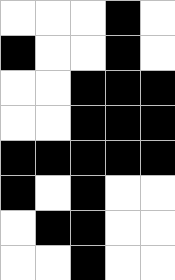[["white", "white", "white", "black", "white"], ["black", "white", "white", "black", "white"], ["white", "white", "black", "black", "black"], ["white", "white", "black", "black", "black"], ["black", "black", "black", "black", "black"], ["black", "white", "black", "white", "white"], ["white", "black", "black", "white", "white"], ["white", "white", "black", "white", "white"]]